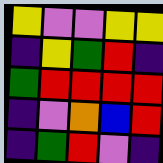[["yellow", "violet", "violet", "yellow", "yellow"], ["indigo", "yellow", "green", "red", "indigo"], ["green", "red", "red", "red", "red"], ["indigo", "violet", "orange", "blue", "red"], ["indigo", "green", "red", "violet", "indigo"]]